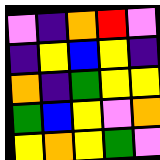[["violet", "indigo", "orange", "red", "violet"], ["indigo", "yellow", "blue", "yellow", "indigo"], ["orange", "indigo", "green", "yellow", "yellow"], ["green", "blue", "yellow", "violet", "orange"], ["yellow", "orange", "yellow", "green", "violet"]]